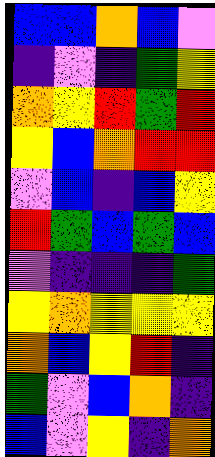[["blue", "blue", "orange", "blue", "violet"], ["indigo", "violet", "indigo", "green", "yellow"], ["orange", "yellow", "red", "green", "red"], ["yellow", "blue", "orange", "red", "red"], ["violet", "blue", "indigo", "blue", "yellow"], ["red", "green", "blue", "green", "blue"], ["violet", "indigo", "indigo", "indigo", "green"], ["yellow", "orange", "yellow", "yellow", "yellow"], ["orange", "blue", "yellow", "red", "indigo"], ["green", "violet", "blue", "orange", "indigo"], ["blue", "violet", "yellow", "indigo", "orange"]]